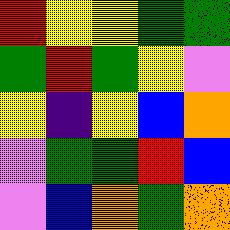[["red", "yellow", "yellow", "green", "green"], ["green", "red", "green", "yellow", "violet"], ["yellow", "indigo", "yellow", "blue", "orange"], ["violet", "green", "green", "red", "blue"], ["violet", "blue", "orange", "green", "orange"]]